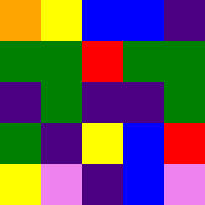[["orange", "yellow", "blue", "blue", "indigo"], ["green", "green", "red", "green", "green"], ["indigo", "green", "indigo", "indigo", "green"], ["green", "indigo", "yellow", "blue", "red"], ["yellow", "violet", "indigo", "blue", "violet"]]